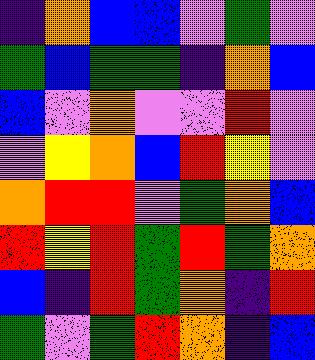[["indigo", "orange", "blue", "blue", "violet", "green", "violet"], ["green", "blue", "green", "green", "indigo", "orange", "blue"], ["blue", "violet", "orange", "violet", "violet", "red", "violet"], ["violet", "yellow", "orange", "blue", "red", "yellow", "violet"], ["orange", "red", "red", "violet", "green", "orange", "blue"], ["red", "yellow", "red", "green", "red", "green", "orange"], ["blue", "indigo", "red", "green", "orange", "indigo", "red"], ["green", "violet", "green", "red", "orange", "indigo", "blue"]]